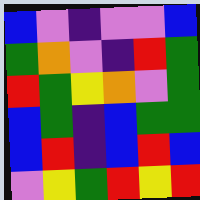[["blue", "violet", "indigo", "violet", "violet", "blue"], ["green", "orange", "violet", "indigo", "red", "green"], ["red", "green", "yellow", "orange", "violet", "green"], ["blue", "green", "indigo", "blue", "green", "green"], ["blue", "red", "indigo", "blue", "red", "blue"], ["violet", "yellow", "green", "red", "yellow", "red"]]